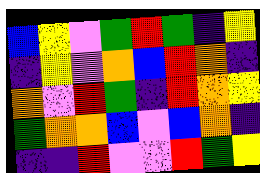[["blue", "yellow", "violet", "green", "red", "green", "indigo", "yellow"], ["indigo", "yellow", "violet", "orange", "blue", "red", "orange", "indigo"], ["orange", "violet", "red", "green", "indigo", "red", "orange", "yellow"], ["green", "orange", "orange", "blue", "violet", "blue", "orange", "indigo"], ["indigo", "indigo", "red", "violet", "violet", "red", "green", "yellow"]]